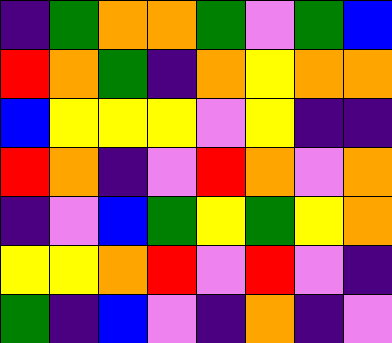[["indigo", "green", "orange", "orange", "green", "violet", "green", "blue"], ["red", "orange", "green", "indigo", "orange", "yellow", "orange", "orange"], ["blue", "yellow", "yellow", "yellow", "violet", "yellow", "indigo", "indigo"], ["red", "orange", "indigo", "violet", "red", "orange", "violet", "orange"], ["indigo", "violet", "blue", "green", "yellow", "green", "yellow", "orange"], ["yellow", "yellow", "orange", "red", "violet", "red", "violet", "indigo"], ["green", "indigo", "blue", "violet", "indigo", "orange", "indigo", "violet"]]